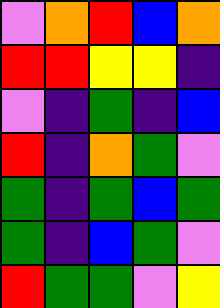[["violet", "orange", "red", "blue", "orange"], ["red", "red", "yellow", "yellow", "indigo"], ["violet", "indigo", "green", "indigo", "blue"], ["red", "indigo", "orange", "green", "violet"], ["green", "indigo", "green", "blue", "green"], ["green", "indigo", "blue", "green", "violet"], ["red", "green", "green", "violet", "yellow"]]